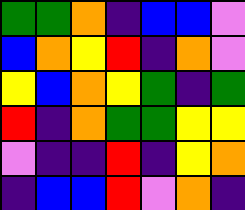[["green", "green", "orange", "indigo", "blue", "blue", "violet"], ["blue", "orange", "yellow", "red", "indigo", "orange", "violet"], ["yellow", "blue", "orange", "yellow", "green", "indigo", "green"], ["red", "indigo", "orange", "green", "green", "yellow", "yellow"], ["violet", "indigo", "indigo", "red", "indigo", "yellow", "orange"], ["indigo", "blue", "blue", "red", "violet", "orange", "indigo"]]